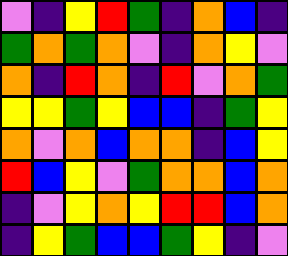[["violet", "indigo", "yellow", "red", "green", "indigo", "orange", "blue", "indigo"], ["green", "orange", "green", "orange", "violet", "indigo", "orange", "yellow", "violet"], ["orange", "indigo", "red", "orange", "indigo", "red", "violet", "orange", "green"], ["yellow", "yellow", "green", "yellow", "blue", "blue", "indigo", "green", "yellow"], ["orange", "violet", "orange", "blue", "orange", "orange", "indigo", "blue", "yellow"], ["red", "blue", "yellow", "violet", "green", "orange", "orange", "blue", "orange"], ["indigo", "violet", "yellow", "orange", "yellow", "red", "red", "blue", "orange"], ["indigo", "yellow", "green", "blue", "blue", "green", "yellow", "indigo", "violet"]]